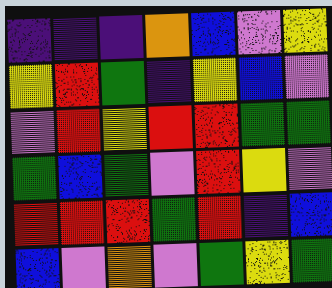[["indigo", "indigo", "indigo", "orange", "blue", "violet", "yellow"], ["yellow", "red", "green", "indigo", "yellow", "blue", "violet"], ["violet", "red", "yellow", "red", "red", "green", "green"], ["green", "blue", "green", "violet", "red", "yellow", "violet"], ["red", "red", "red", "green", "red", "indigo", "blue"], ["blue", "violet", "orange", "violet", "green", "yellow", "green"]]